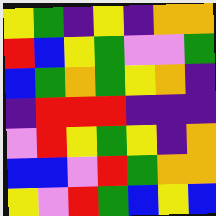[["yellow", "green", "indigo", "yellow", "indigo", "orange", "orange"], ["red", "blue", "yellow", "green", "violet", "violet", "green"], ["blue", "green", "orange", "green", "yellow", "orange", "indigo"], ["indigo", "red", "red", "red", "indigo", "indigo", "indigo"], ["violet", "red", "yellow", "green", "yellow", "indigo", "orange"], ["blue", "blue", "violet", "red", "green", "orange", "orange"], ["yellow", "violet", "red", "green", "blue", "yellow", "blue"]]